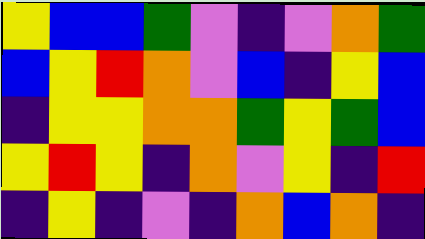[["yellow", "blue", "blue", "green", "violet", "indigo", "violet", "orange", "green"], ["blue", "yellow", "red", "orange", "violet", "blue", "indigo", "yellow", "blue"], ["indigo", "yellow", "yellow", "orange", "orange", "green", "yellow", "green", "blue"], ["yellow", "red", "yellow", "indigo", "orange", "violet", "yellow", "indigo", "red"], ["indigo", "yellow", "indigo", "violet", "indigo", "orange", "blue", "orange", "indigo"]]